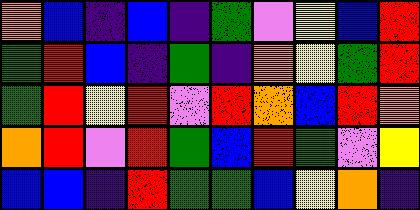[["orange", "blue", "indigo", "blue", "indigo", "green", "violet", "yellow", "blue", "red"], ["green", "red", "blue", "indigo", "green", "indigo", "orange", "yellow", "green", "red"], ["green", "red", "yellow", "red", "violet", "red", "orange", "blue", "red", "orange"], ["orange", "red", "violet", "red", "green", "blue", "red", "green", "violet", "yellow"], ["blue", "blue", "indigo", "red", "green", "green", "blue", "yellow", "orange", "indigo"]]